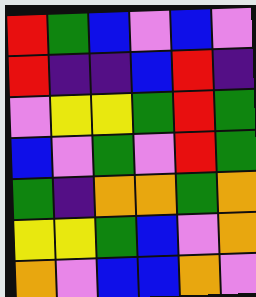[["red", "green", "blue", "violet", "blue", "violet"], ["red", "indigo", "indigo", "blue", "red", "indigo"], ["violet", "yellow", "yellow", "green", "red", "green"], ["blue", "violet", "green", "violet", "red", "green"], ["green", "indigo", "orange", "orange", "green", "orange"], ["yellow", "yellow", "green", "blue", "violet", "orange"], ["orange", "violet", "blue", "blue", "orange", "violet"]]